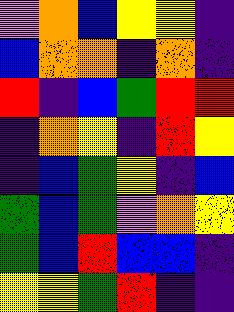[["violet", "orange", "blue", "yellow", "yellow", "indigo"], ["blue", "orange", "orange", "indigo", "orange", "indigo"], ["red", "indigo", "blue", "green", "red", "red"], ["indigo", "orange", "yellow", "indigo", "red", "yellow"], ["indigo", "blue", "green", "yellow", "indigo", "blue"], ["green", "blue", "green", "violet", "orange", "yellow"], ["green", "blue", "red", "blue", "blue", "indigo"], ["yellow", "yellow", "green", "red", "indigo", "indigo"]]